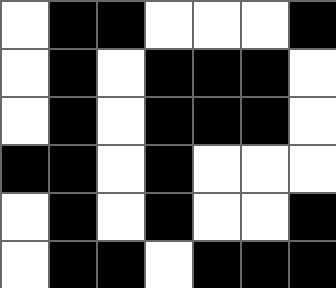[["white", "black", "black", "white", "white", "white", "black"], ["white", "black", "white", "black", "black", "black", "white"], ["white", "black", "white", "black", "black", "black", "white"], ["black", "black", "white", "black", "white", "white", "white"], ["white", "black", "white", "black", "white", "white", "black"], ["white", "black", "black", "white", "black", "black", "black"]]